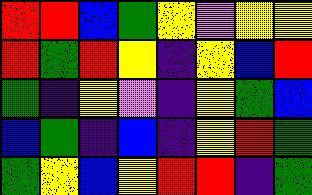[["red", "red", "blue", "green", "yellow", "violet", "yellow", "yellow"], ["red", "green", "red", "yellow", "indigo", "yellow", "blue", "red"], ["green", "indigo", "yellow", "violet", "indigo", "yellow", "green", "blue"], ["blue", "green", "indigo", "blue", "indigo", "yellow", "red", "green"], ["green", "yellow", "blue", "yellow", "red", "red", "indigo", "green"]]